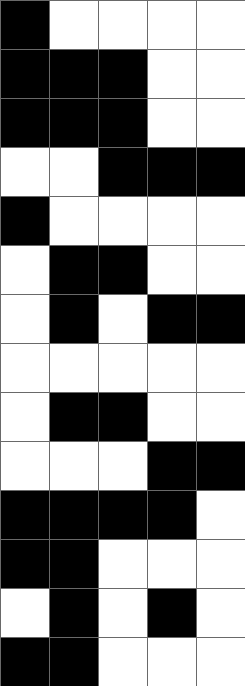[["black", "white", "white", "white", "white"], ["black", "black", "black", "white", "white"], ["black", "black", "black", "white", "white"], ["white", "white", "black", "black", "black"], ["black", "white", "white", "white", "white"], ["white", "black", "black", "white", "white"], ["white", "black", "white", "black", "black"], ["white", "white", "white", "white", "white"], ["white", "black", "black", "white", "white"], ["white", "white", "white", "black", "black"], ["black", "black", "black", "black", "white"], ["black", "black", "white", "white", "white"], ["white", "black", "white", "black", "white"], ["black", "black", "white", "white", "white"]]